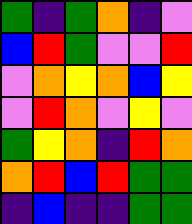[["green", "indigo", "green", "orange", "indigo", "violet"], ["blue", "red", "green", "violet", "violet", "red"], ["violet", "orange", "yellow", "orange", "blue", "yellow"], ["violet", "red", "orange", "violet", "yellow", "violet"], ["green", "yellow", "orange", "indigo", "red", "orange"], ["orange", "red", "blue", "red", "green", "green"], ["indigo", "blue", "indigo", "indigo", "green", "green"]]